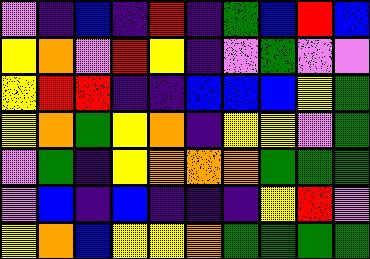[["violet", "indigo", "blue", "indigo", "red", "indigo", "green", "blue", "red", "blue"], ["yellow", "orange", "violet", "red", "yellow", "indigo", "violet", "green", "violet", "violet"], ["yellow", "red", "red", "indigo", "indigo", "blue", "blue", "blue", "yellow", "green"], ["yellow", "orange", "green", "yellow", "orange", "indigo", "yellow", "yellow", "violet", "green"], ["violet", "green", "indigo", "yellow", "orange", "orange", "orange", "green", "green", "green"], ["violet", "blue", "indigo", "blue", "indigo", "indigo", "indigo", "yellow", "red", "violet"], ["yellow", "orange", "blue", "yellow", "yellow", "orange", "green", "green", "green", "green"]]